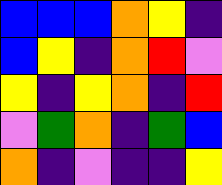[["blue", "blue", "blue", "orange", "yellow", "indigo"], ["blue", "yellow", "indigo", "orange", "red", "violet"], ["yellow", "indigo", "yellow", "orange", "indigo", "red"], ["violet", "green", "orange", "indigo", "green", "blue"], ["orange", "indigo", "violet", "indigo", "indigo", "yellow"]]